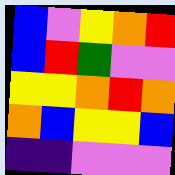[["blue", "violet", "yellow", "orange", "red"], ["blue", "red", "green", "violet", "violet"], ["yellow", "yellow", "orange", "red", "orange"], ["orange", "blue", "yellow", "yellow", "blue"], ["indigo", "indigo", "violet", "violet", "violet"]]